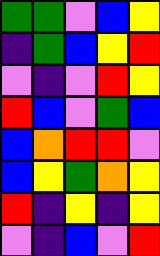[["green", "green", "violet", "blue", "yellow"], ["indigo", "green", "blue", "yellow", "red"], ["violet", "indigo", "violet", "red", "yellow"], ["red", "blue", "violet", "green", "blue"], ["blue", "orange", "red", "red", "violet"], ["blue", "yellow", "green", "orange", "yellow"], ["red", "indigo", "yellow", "indigo", "yellow"], ["violet", "indigo", "blue", "violet", "red"]]